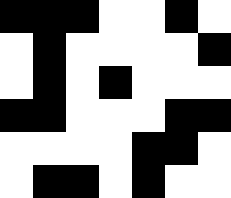[["black", "black", "black", "white", "white", "black", "white"], ["white", "black", "white", "white", "white", "white", "black"], ["white", "black", "white", "black", "white", "white", "white"], ["black", "black", "white", "white", "white", "black", "black"], ["white", "white", "white", "white", "black", "black", "white"], ["white", "black", "black", "white", "black", "white", "white"]]